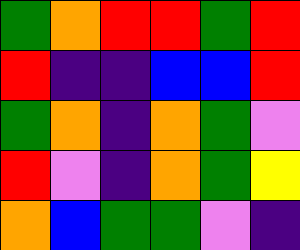[["green", "orange", "red", "red", "green", "red"], ["red", "indigo", "indigo", "blue", "blue", "red"], ["green", "orange", "indigo", "orange", "green", "violet"], ["red", "violet", "indigo", "orange", "green", "yellow"], ["orange", "blue", "green", "green", "violet", "indigo"]]